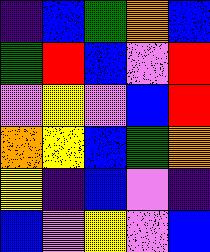[["indigo", "blue", "green", "orange", "blue"], ["green", "red", "blue", "violet", "red"], ["violet", "yellow", "violet", "blue", "red"], ["orange", "yellow", "blue", "green", "orange"], ["yellow", "indigo", "blue", "violet", "indigo"], ["blue", "violet", "yellow", "violet", "blue"]]